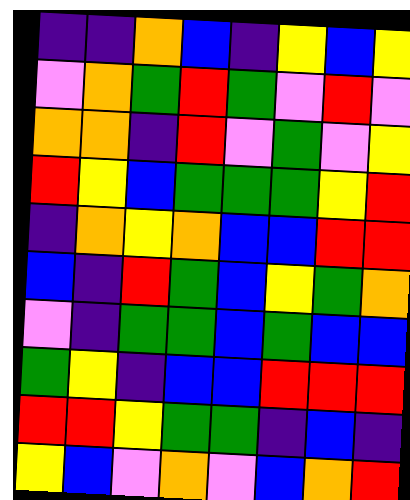[["indigo", "indigo", "orange", "blue", "indigo", "yellow", "blue", "yellow"], ["violet", "orange", "green", "red", "green", "violet", "red", "violet"], ["orange", "orange", "indigo", "red", "violet", "green", "violet", "yellow"], ["red", "yellow", "blue", "green", "green", "green", "yellow", "red"], ["indigo", "orange", "yellow", "orange", "blue", "blue", "red", "red"], ["blue", "indigo", "red", "green", "blue", "yellow", "green", "orange"], ["violet", "indigo", "green", "green", "blue", "green", "blue", "blue"], ["green", "yellow", "indigo", "blue", "blue", "red", "red", "red"], ["red", "red", "yellow", "green", "green", "indigo", "blue", "indigo"], ["yellow", "blue", "violet", "orange", "violet", "blue", "orange", "red"]]